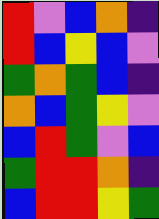[["red", "violet", "blue", "orange", "indigo"], ["red", "blue", "yellow", "blue", "violet"], ["green", "orange", "green", "blue", "indigo"], ["orange", "blue", "green", "yellow", "violet"], ["blue", "red", "green", "violet", "blue"], ["green", "red", "red", "orange", "indigo"], ["blue", "red", "red", "yellow", "green"]]